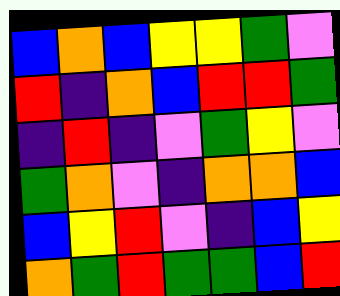[["blue", "orange", "blue", "yellow", "yellow", "green", "violet"], ["red", "indigo", "orange", "blue", "red", "red", "green"], ["indigo", "red", "indigo", "violet", "green", "yellow", "violet"], ["green", "orange", "violet", "indigo", "orange", "orange", "blue"], ["blue", "yellow", "red", "violet", "indigo", "blue", "yellow"], ["orange", "green", "red", "green", "green", "blue", "red"]]